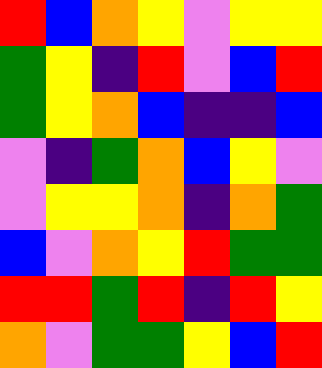[["red", "blue", "orange", "yellow", "violet", "yellow", "yellow"], ["green", "yellow", "indigo", "red", "violet", "blue", "red"], ["green", "yellow", "orange", "blue", "indigo", "indigo", "blue"], ["violet", "indigo", "green", "orange", "blue", "yellow", "violet"], ["violet", "yellow", "yellow", "orange", "indigo", "orange", "green"], ["blue", "violet", "orange", "yellow", "red", "green", "green"], ["red", "red", "green", "red", "indigo", "red", "yellow"], ["orange", "violet", "green", "green", "yellow", "blue", "red"]]